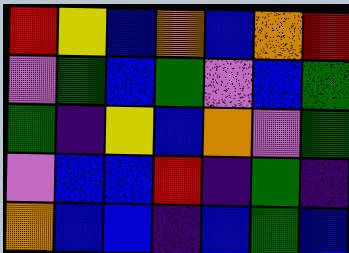[["red", "yellow", "blue", "orange", "blue", "orange", "red"], ["violet", "green", "blue", "green", "violet", "blue", "green"], ["green", "indigo", "yellow", "blue", "orange", "violet", "green"], ["violet", "blue", "blue", "red", "indigo", "green", "indigo"], ["orange", "blue", "blue", "indigo", "blue", "green", "blue"]]